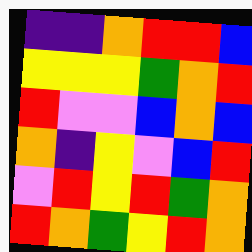[["indigo", "indigo", "orange", "red", "red", "blue"], ["yellow", "yellow", "yellow", "green", "orange", "red"], ["red", "violet", "violet", "blue", "orange", "blue"], ["orange", "indigo", "yellow", "violet", "blue", "red"], ["violet", "red", "yellow", "red", "green", "orange"], ["red", "orange", "green", "yellow", "red", "orange"]]